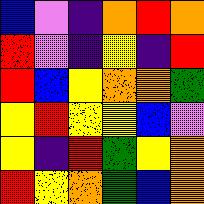[["blue", "violet", "indigo", "orange", "red", "orange"], ["red", "violet", "indigo", "yellow", "indigo", "red"], ["red", "blue", "yellow", "orange", "orange", "green"], ["yellow", "red", "yellow", "yellow", "blue", "violet"], ["yellow", "indigo", "red", "green", "yellow", "orange"], ["red", "yellow", "orange", "green", "blue", "orange"]]